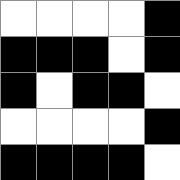[["white", "white", "white", "white", "black"], ["black", "black", "black", "white", "black"], ["black", "white", "black", "black", "white"], ["white", "white", "white", "white", "black"], ["black", "black", "black", "black", "white"]]